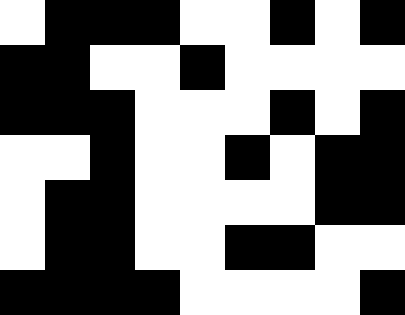[["white", "black", "black", "black", "white", "white", "black", "white", "black"], ["black", "black", "white", "white", "black", "white", "white", "white", "white"], ["black", "black", "black", "white", "white", "white", "black", "white", "black"], ["white", "white", "black", "white", "white", "black", "white", "black", "black"], ["white", "black", "black", "white", "white", "white", "white", "black", "black"], ["white", "black", "black", "white", "white", "black", "black", "white", "white"], ["black", "black", "black", "black", "white", "white", "white", "white", "black"]]